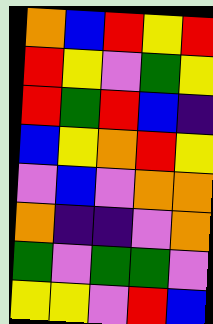[["orange", "blue", "red", "yellow", "red"], ["red", "yellow", "violet", "green", "yellow"], ["red", "green", "red", "blue", "indigo"], ["blue", "yellow", "orange", "red", "yellow"], ["violet", "blue", "violet", "orange", "orange"], ["orange", "indigo", "indigo", "violet", "orange"], ["green", "violet", "green", "green", "violet"], ["yellow", "yellow", "violet", "red", "blue"]]